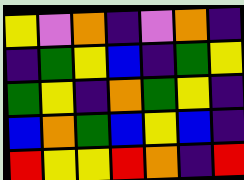[["yellow", "violet", "orange", "indigo", "violet", "orange", "indigo"], ["indigo", "green", "yellow", "blue", "indigo", "green", "yellow"], ["green", "yellow", "indigo", "orange", "green", "yellow", "indigo"], ["blue", "orange", "green", "blue", "yellow", "blue", "indigo"], ["red", "yellow", "yellow", "red", "orange", "indigo", "red"]]